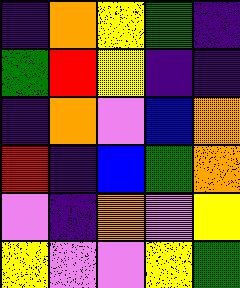[["indigo", "orange", "yellow", "green", "indigo"], ["green", "red", "yellow", "indigo", "indigo"], ["indigo", "orange", "violet", "blue", "orange"], ["red", "indigo", "blue", "green", "orange"], ["violet", "indigo", "orange", "violet", "yellow"], ["yellow", "violet", "violet", "yellow", "green"]]